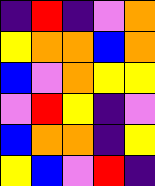[["indigo", "red", "indigo", "violet", "orange"], ["yellow", "orange", "orange", "blue", "orange"], ["blue", "violet", "orange", "yellow", "yellow"], ["violet", "red", "yellow", "indigo", "violet"], ["blue", "orange", "orange", "indigo", "yellow"], ["yellow", "blue", "violet", "red", "indigo"]]